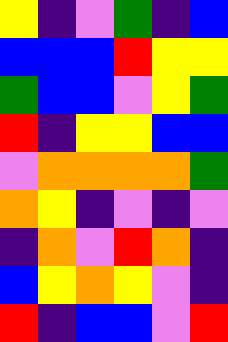[["yellow", "indigo", "violet", "green", "indigo", "blue"], ["blue", "blue", "blue", "red", "yellow", "yellow"], ["green", "blue", "blue", "violet", "yellow", "green"], ["red", "indigo", "yellow", "yellow", "blue", "blue"], ["violet", "orange", "orange", "orange", "orange", "green"], ["orange", "yellow", "indigo", "violet", "indigo", "violet"], ["indigo", "orange", "violet", "red", "orange", "indigo"], ["blue", "yellow", "orange", "yellow", "violet", "indigo"], ["red", "indigo", "blue", "blue", "violet", "red"]]